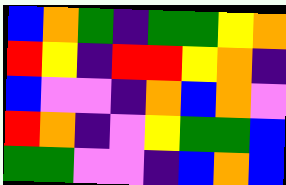[["blue", "orange", "green", "indigo", "green", "green", "yellow", "orange"], ["red", "yellow", "indigo", "red", "red", "yellow", "orange", "indigo"], ["blue", "violet", "violet", "indigo", "orange", "blue", "orange", "violet"], ["red", "orange", "indigo", "violet", "yellow", "green", "green", "blue"], ["green", "green", "violet", "violet", "indigo", "blue", "orange", "blue"]]